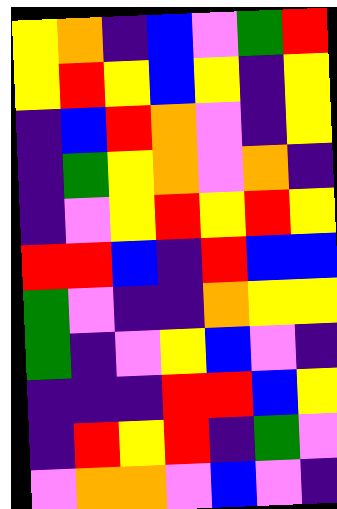[["yellow", "orange", "indigo", "blue", "violet", "green", "red"], ["yellow", "red", "yellow", "blue", "yellow", "indigo", "yellow"], ["indigo", "blue", "red", "orange", "violet", "indigo", "yellow"], ["indigo", "green", "yellow", "orange", "violet", "orange", "indigo"], ["indigo", "violet", "yellow", "red", "yellow", "red", "yellow"], ["red", "red", "blue", "indigo", "red", "blue", "blue"], ["green", "violet", "indigo", "indigo", "orange", "yellow", "yellow"], ["green", "indigo", "violet", "yellow", "blue", "violet", "indigo"], ["indigo", "indigo", "indigo", "red", "red", "blue", "yellow"], ["indigo", "red", "yellow", "red", "indigo", "green", "violet"], ["violet", "orange", "orange", "violet", "blue", "violet", "indigo"]]